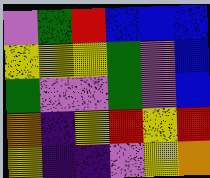[["violet", "green", "red", "blue", "blue", "blue"], ["yellow", "yellow", "yellow", "green", "violet", "blue"], ["green", "violet", "violet", "green", "violet", "blue"], ["orange", "indigo", "yellow", "red", "yellow", "red"], ["yellow", "indigo", "indigo", "violet", "yellow", "orange"]]